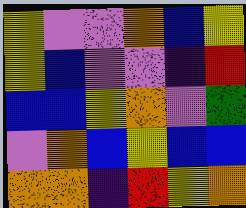[["yellow", "violet", "violet", "orange", "blue", "yellow"], ["yellow", "blue", "violet", "violet", "indigo", "red"], ["blue", "blue", "yellow", "orange", "violet", "green"], ["violet", "orange", "blue", "yellow", "blue", "blue"], ["orange", "orange", "indigo", "red", "yellow", "orange"]]